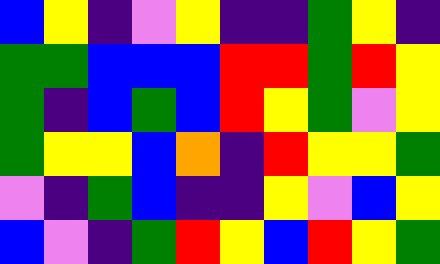[["blue", "yellow", "indigo", "violet", "yellow", "indigo", "indigo", "green", "yellow", "indigo"], ["green", "green", "blue", "blue", "blue", "red", "red", "green", "red", "yellow"], ["green", "indigo", "blue", "green", "blue", "red", "yellow", "green", "violet", "yellow"], ["green", "yellow", "yellow", "blue", "orange", "indigo", "red", "yellow", "yellow", "green"], ["violet", "indigo", "green", "blue", "indigo", "indigo", "yellow", "violet", "blue", "yellow"], ["blue", "violet", "indigo", "green", "red", "yellow", "blue", "red", "yellow", "green"]]